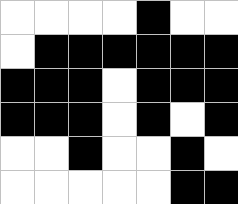[["white", "white", "white", "white", "black", "white", "white"], ["white", "black", "black", "black", "black", "black", "black"], ["black", "black", "black", "white", "black", "black", "black"], ["black", "black", "black", "white", "black", "white", "black"], ["white", "white", "black", "white", "white", "black", "white"], ["white", "white", "white", "white", "white", "black", "black"]]